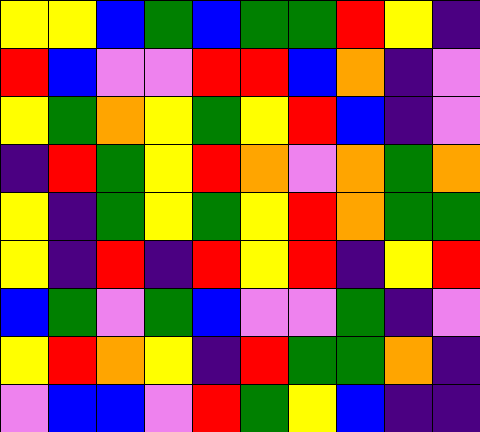[["yellow", "yellow", "blue", "green", "blue", "green", "green", "red", "yellow", "indigo"], ["red", "blue", "violet", "violet", "red", "red", "blue", "orange", "indigo", "violet"], ["yellow", "green", "orange", "yellow", "green", "yellow", "red", "blue", "indigo", "violet"], ["indigo", "red", "green", "yellow", "red", "orange", "violet", "orange", "green", "orange"], ["yellow", "indigo", "green", "yellow", "green", "yellow", "red", "orange", "green", "green"], ["yellow", "indigo", "red", "indigo", "red", "yellow", "red", "indigo", "yellow", "red"], ["blue", "green", "violet", "green", "blue", "violet", "violet", "green", "indigo", "violet"], ["yellow", "red", "orange", "yellow", "indigo", "red", "green", "green", "orange", "indigo"], ["violet", "blue", "blue", "violet", "red", "green", "yellow", "blue", "indigo", "indigo"]]